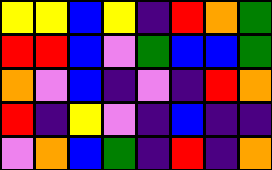[["yellow", "yellow", "blue", "yellow", "indigo", "red", "orange", "green"], ["red", "red", "blue", "violet", "green", "blue", "blue", "green"], ["orange", "violet", "blue", "indigo", "violet", "indigo", "red", "orange"], ["red", "indigo", "yellow", "violet", "indigo", "blue", "indigo", "indigo"], ["violet", "orange", "blue", "green", "indigo", "red", "indigo", "orange"]]